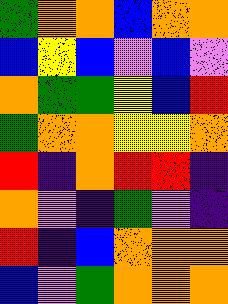[["green", "orange", "orange", "blue", "orange", "orange"], ["blue", "yellow", "blue", "violet", "blue", "violet"], ["orange", "green", "green", "yellow", "blue", "red"], ["green", "orange", "orange", "yellow", "yellow", "orange"], ["red", "indigo", "orange", "red", "red", "indigo"], ["orange", "violet", "indigo", "green", "violet", "indigo"], ["red", "indigo", "blue", "orange", "orange", "orange"], ["blue", "violet", "green", "orange", "orange", "orange"]]